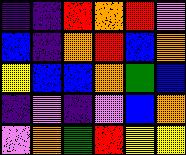[["indigo", "indigo", "red", "orange", "red", "violet"], ["blue", "indigo", "orange", "red", "blue", "orange"], ["yellow", "blue", "blue", "orange", "green", "blue"], ["indigo", "violet", "indigo", "violet", "blue", "orange"], ["violet", "orange", "green", "red", "yellow", "yellow"]]